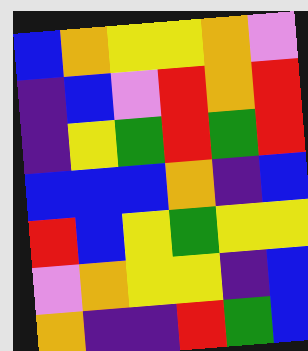[["blue", "orange", "yellow", "yellow", "orange", "violet"], ["indigo", "blue", "violet", "red", "orange", "red"], ["indigo", "yellow", "green", "red", "green", "red"], ["blue", "blue", "blue", "orange", "indigo", "blue"], ["red", "blue", "yellow", "green", "yellow", "yellow"], ["violet", "orange", "yellow", "yellow", "indigo", "blue"], ["orange", "indigo", "indigo", "red", "green", "blue"]]